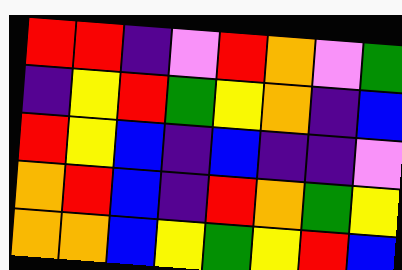[["red", "red", "indigo", "violet", "red", "orange", "violet", "green"], ["indigo", "yellow", "red", "green", "yellow", "orange", "indigo", "blue"], ["red", "yellow", "blue", "indigo", "blue", "indigo", "indigo", "violet"], ["orange", "red", "blue", "indigo", "red", "orange", "green", "yellow"], ["orange", "orange", "blue", "yellow", "green", "yellow", "red", "blue"]]